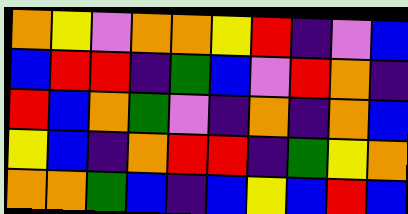[["orange", "yellow", "violet", "orange", "orange", "yellow", "red", "indigo", "violet", "blue"], ["blue", "red", "red", "indigo", "green", "blue", "violet", "red", "orange", "indigo"], ["red", "blue", "orange", "green", "violet", "indigo", "orange", "indigo", "orange", "blue"], ["yellow", "blue", "indigo", "orange", "red", "red", "indigo", "green", "yellow", "orange"], ["orange", "orange", "green", "blue", "indigo", "blue", "yellow", "blue", "red", "blue"]]